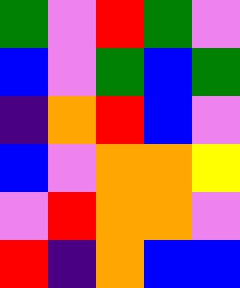[["green", "violet", "red", "green", "violet"], ["blue", "violet", "green", "blue", "green"], ["indigo", "orange", "red", "blue", "violet"], ["blue", "violet", "orange", "orange", "yellow"], ["violet", "red", "orange", "orange", "violet"], ["red", "indigo", "orange", "blue", "blue"]]